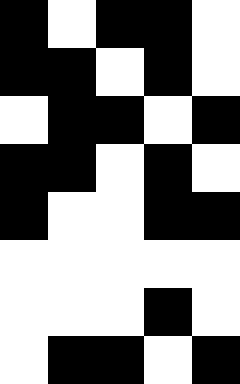[["black", "white", "black", "black", "white"], ["black", "black", "white", "black", "white"], ["white", "black", "black", "white", "black"], ["black", "black", "white", "black", "white"], ["black", "white", "white", "black", "black"], ["white", "white", "white", "white", "white"], ["white", "white", "white", "black", "white"], ["white", "black", "black", "white", "black"]]